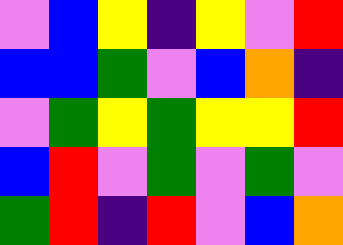[["violet", "blue", "yellow", "indigo", "yellow", "violet", "red"], ["blue", "blue", "green", "violet", "blue", "orange", "indigo"], ["violet", "green", "yellow", "green", "yellow", "yellow", "red"], ["blue", "red", "violet", "green", "violet", "green", "violet"], ["green", "red", "indigo", "red", "violet", "blue", "orange"]]